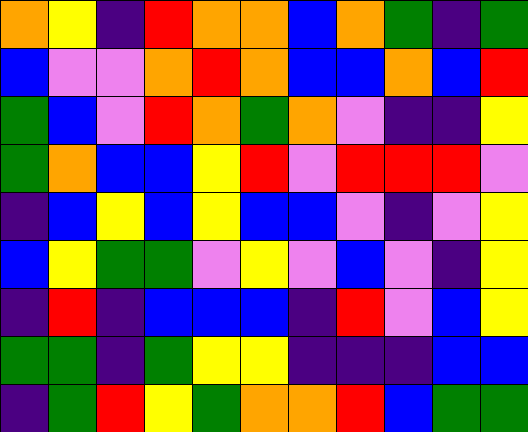[["orange", "yellow", "indigo", "red", "orange", "orange", "blue", "orange", "green", "indigo", "green"], ["blue", "violet", "violet", "orange", "red", "orange", "blue", "blue", "orange", "blue", "red"], ["green", "blue", "violet", "red", "orange", "green", "orange", "violet", "indigo", "indigo", "yellow"], ["green", "orange", "blue", "blue", "yellow", "red", "violet", "red", "red", "red", "violet"], ["indigo", "blue", "yellow", "blue", "yellow", "blue", "blue", "violet", "indigo", "violet", "yellow"], ["blue", "yellow", "green", "green", "violet", "yellow", "violet", "blue", "violet", "indigo", "yellow"], ["indigo", "red", "indigo", "blue", "blue", "blue", "indigo", "red", "violet", "blue", "yellow"], ["green", "green", "indigo", "green", "yellow", "yellow", "indigo", "indigo", "indigo", "blue", "blue"], ["indigo", "green", "red", "yellow", "green", "orange", "orange", "red", "blue", "green", "green"]]